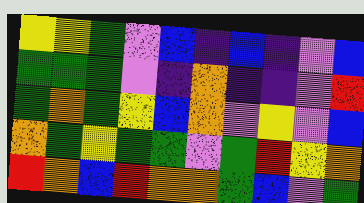[["yellow", "yellow", "green", "violet", "blue", "indigo", "blue", "indigo", "violet", "blue"], ["green", "green", "green", "violet", "indigo", "orange", "indigo", "indigo", "violet", "red"], ["green", "orange", "green", "yellow", "blue", "orange", "violet", "yellow", "violet", "blue"], ["orange", "green", "yellow", "green", "green", "violet", "green", "red", "yellow", "orange"], ["red", "orange", "blue", "red", "orange", "orange", "green", "blue", "violet", "green"]]